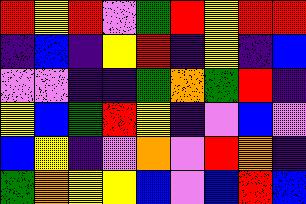[["red", "yellow", "red", "violet", "green", "red", "yellow", "red", "red"], ["indigo", "blue", "indigo", "yellow", "red", "indigo", "yellow", "indigo", "blue"], ["violet", "violet", "indigo", "indigo", "green", "orange", "green", "red", "indigo"], ["yellow", "blue", "green", "red", "yellow", "indigo", "violet", "blue", "violet"], ["blue", "yellow", "indigo", "violet", "orange", "violet", "red", "orange", "indigo"], ["green", "orange", "yellow", "yellow", "blue", "violet", "blue", "red", "blue"]]